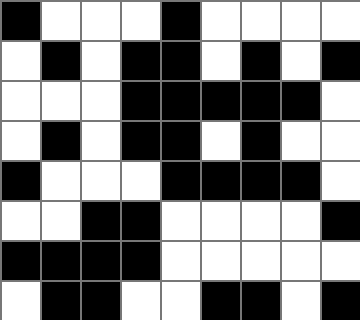[["black", "white", "white", "white", "black", "white", "white", "white", "white"], ["white", "black", "white", "black", "black", "white", "black", "white", "black"], ["white", "white", "white", "black", "black", "black", "black", "black", "white"], ["white", "black", "white", "black", "black", "white", "black", "white", "white"], ["black", "white", "white", "white", "black", "black", "black", "black", "white"], ["white", "white", "black", "black", "white", "white", "white", "white", "black"], ["black", "black", "black", "black", "white", "white", "white", "white", "white"], ["white", "black", "black", "white", "white", "black", "black", "white", "black"]]